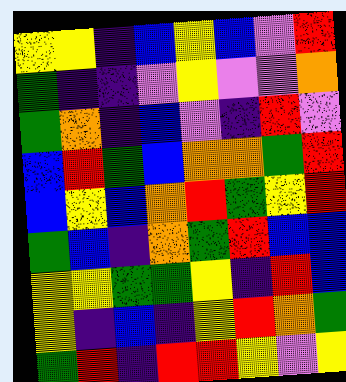[["yellow", "yellow", "indigo", "blue", "yellow", "blue", "violet", "red"], ["green", "indigo", "indigo", "violet", "yellow", "violet", "violet", "orange"], ["green", "orange", "indigo", "blue", "violet", "indigo", "red", "violet"], ["blue", "red", "green", "blue", "orange", "orange", "green", "red"], ["blue", "yellow", "blue", "orange", "red", "green", "yellow", "red"], ["green", "blue", "indigo", "orange", "green", "red", "blue", "blue"], ["yellow", "yellow", "green", "green", "yellow", "indigo", "red", "blue"], ["yellow", "indigo", "blue", "indigo", "yellow", "red", "orange", "green"], ["green", "red", "indigo", "red", "red", "yellow", "violet", "yellow"]]